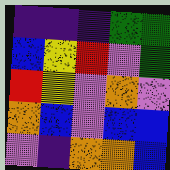[["indigo", "indigo", "indigo", "green", "green"], ["blue", "yellow", "red", "violet", "green"], ["red", "yellow", "violet", "orange", "violet"], ["orange", "blue", "violet", "blue", "blue"], ["violet", "indigo", "orange", "orange", "blue"]]